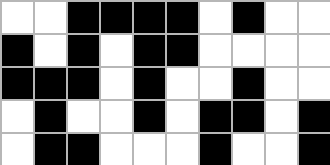[["white", "white", "black", "black", "black", "black", "white", "black", "white", "white"], ["black", "white", "black", "white", "black", "black", "white", "white", "white", "white"], ["black", "black", "black", "white", "black", "white", "white", "black", "white", "white"], ["white", "black", "white", "white", "black", "white", "black", "black", "white", "black"], ["white", "black", "black", "white", "white", "white", "black", "white", "white", "black"]]